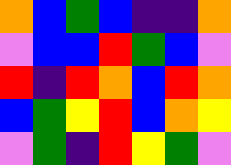[["orange", "blue", "green", "blue", "indigo", "indigo", "orange"], ["violet", "blue", "blue", "red", "green", "blue", "violet"], ["red", "indigo", "red", "orange", "blue", "red", "orange"], ["blue", "green", "yellow", "red", "blue", "orange", "yellow"], ["violet", "green", "indigo", "red", "yellow", "green", "violet"]]